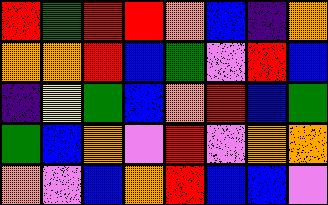[["red", "green", "red", "red", "orange", "blue", "indigo", "orange"], ["orange", "orange", "red", "blue", "green", "violet", "red", "blue"], ["indigo", "yellow", "green", "blue", "orange", "red", "blue", "green"], ["green", "blue", "orange", "violet", "red", "violet", "orange", "orange"], ["orange", "violet", "blue", "orange", "red", "blue", "blue", "violet"]]